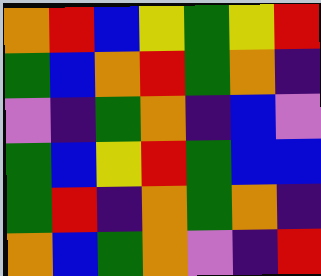[["orange", "red", "blue", "yellow", "green", "yellow", "red"], ["green", "blue", "orange", "red", "green", "orange", "indigo"], ["violet", "indigo", "green", "orange", "indigo", "blue", "violet"], ["green", "blue", "yellow", "red", "green", "blue", "blue"], ["green", "red", "indigo", "orange", "green", "orange", "indigo"], ["orange", "blue", "green", "orange", "violet", "indigo", "red"]]